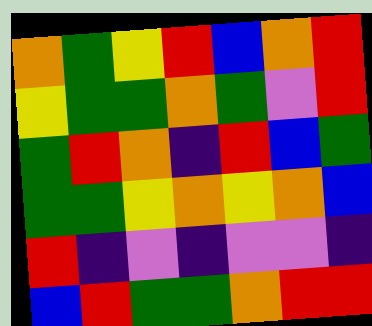[["orange", "green", "yellow", "red", "blue", "orange", "red"], ["yellow", "green", "green", "orange", "green", "violet", "red"], ["green", "red", "orange", "indigo", "red", "blue", "green"], ["green", "green", "yellow", "orange", "yellow", "orange", "blue"], ["red", "indigo", "violet", "indigo", "violet", "violet", "indigo"], ["blue", "red", "green", "green", "orange", "red", "red"]]